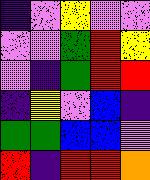[["indigo", "violet", "yellow", "violet", "violet"], ["violet", "violet", "green", "red", "yellow"], ["violet", "indigo", "green", "red", "red"], ["indigo", "yellow", "violet", "blue", "indigo"], ["green", "green", "blue", "blue", "violet"], ["red", "indigo", "red", "red", "orange"]]